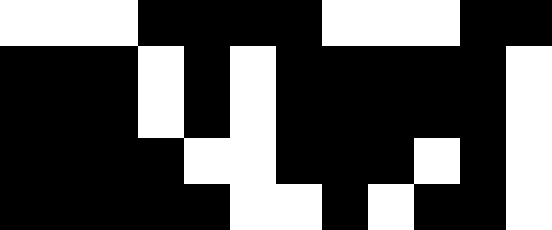[["white", "white", "white", "black", "black", "black", "black", "white", "white", "white", "black", "black"], ["black", "black", "black", "white", "black", "white", "black", "black", "black", "black", "black", "white"], ["black", "black", "black", "white", "black", "white", "black", "black", "black", "black", "black", "white"], ["black", "black", "black", "black", "white", "white", "black", "black", "black", "white", "black", "white"], ["black", "black", "black", "black", "black", "white", "white", "black", "white", "black", "black", "white"]]